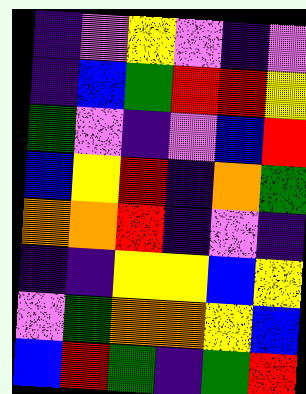[["indigo", "violet", "yellow", "violet", "indigo", "violet"], ["indigo", "blue", "green", "red", "red", "yellow"], ["green", "violet", "indigo", "violet", "blue", "red"], ["blue", "yellow", "red", "indigo", "orange", "green"], ["orange", "orange", "red", "indigo", "violet", "indigo"], ["indigo", "indigo", "yellow", "yellow", "blue", "yellow"], ["violet", "green", "orange", "orange", "yellow", "blue"], ["blue", "red", "green", "indigo", "green", "red"]]